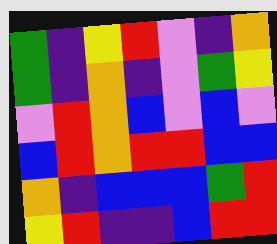[["green", "indigo", "yellow", "red", "violet", "indigo", "orange"], ["green", "indigo", "orange", "indigo", "violet", "green", "yellow"], ["violet", "red", "orange", "blue", "violet", "blue", "violet"], ["blue", "red", "orange", "red", "red", "blue", "blue"], ["orange", "indigo", "blue", "blue", "blue", "green", "red"], ["yellow", "red", "indigo", "indigo", "blue", "red", "red"]]